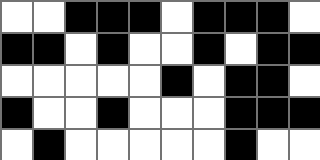[["white", "white", "black", "black", "black", "white", "black", "black", "black", "white"], ["black", "black", "white", "black", "white", "white", "black", "white", "black", "black"], ["white", "white", "white", "white", "white", "black", "white", "black", "black", "white"], ["black", "white", "white", "black", "white", "white", "white", "black", "black", "black"], ["white", "black", "white", "white", "white", "white", "white", "black", "white", "white"]]